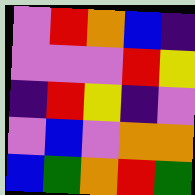[["violet", "red", "orange", "blue", "indigo"], ["violet", "violet", "violet", "red", "yellow"], ["indigo", "red", "yellow", "indigo", "violet"], ["violet", "blue", "violet", "orange", "orange"], ["blue", "green", "orange", "red", "green"]]